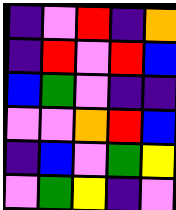[["indigo", "violet", "red", "indigo", "orange"], ["indigo", "red", "violet", "red", "blue"], ["blue", "green", "violet", "indigo", "indigo"], ["violet", "violet", "orange", "red", "blue"], ["indigo", "blue", "violet", "green", "yellow"], ["violet", "green", "yellow", "indigo", "violet"]]